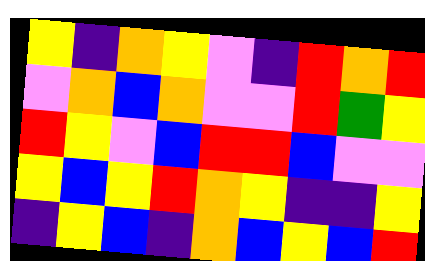[["yellow", "indigo", "orange", "yellow", "violet", "indigo", "red", "orange", "red"], ["violet", "orange", "blue", "orange", "violet", "violet", "red", "green", "yellow"], ["red", "yellow", "violet", "blue", "red", "red", "blue", "violet", "violet"], ["yellow", "blue", "yellow", "red", "orange", "yellow", "indigo", "indigo", "yellow"], ["indigo", "yellow", "blue", "indigo", "orange", "blue", "yellow", "blue", "red"]]